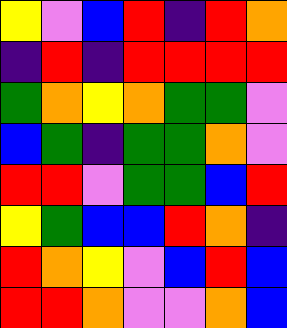[["yellow", "violet", "blue", "red", "indigo", "red", "orange"], ["indigo", "red", "indigo", "red", "red", "red", "red"], ["green", "orange", "yellow", "orange", "green", "green", "violet"], ["blue", "green", "indigo", "green", "green", "orange", "violet"], ["red", "red", "violet", "green", "green", "blue", "red"], ["yellow", "green", "blue", "blue", "red", "orange", "indigo"], ["red", "orange", "yellow", "violet", "blue", "red", "blue"], ["red", "red", "orange", "violet", "violet", "orange", "blue"]]